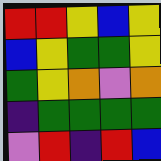[["red", "red", "yellow", "blue", "yellow"], ["blue", "yellow", "green", "green", "yellow"], ["green", "yellow", "orange", "violet", "orange"], ["indigo", "green", "green", "green", "green"], ["violet", "red", "indigo", "red", "blue"]]